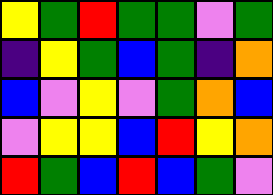[["yellow", "green", "red", "green", "green", "violet", "green"], ["indigo", "yellow", "green", "blue", "green", "indigo", "orange"], ["blue", "violet", "yellow", "violet", "green", "orange", "blue"], ["violet", "yellow", "yellow", "blue", "red", "yellow", "orange"], ["red", "green", "blue", "red", "blue", "green", "violet"]]